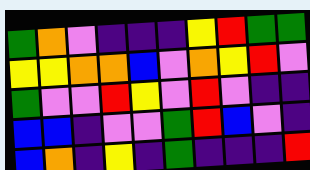[["green", "orange", "violet", "indigo", "indigo", "indigo", "yellow", "red", "green", "green"], ["yellow", "yellow", "orange", "orange", "blue", "violet", "orange", "yellow", "red", "violet"], ["green", "violet", "violet", "red", "yellow", "violet", "red", "violet", "indigo", "indigo"], ["blue", "blue", "indigo", "violet", "violet", "green", "red", "blue", "violet", "indigo"], ["blue", "orange", "indigo", "yellow", "indigo", "green", "indigo", "indigo", "indigo", "red"]]